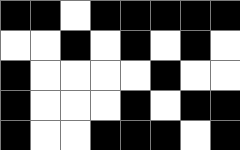[["black", "black", "white", "black", "black", "black", "black", "black"], ["white", "white", "black", "white", "black", "white", "black", "white"], ["black", "white", "white", "white", "white", "black", "white", "white"], ["black", "white", "white", "white", "black", "white", "black", "black"], ["black", "white", "white", "black", "black", "black", "white", "black"]]